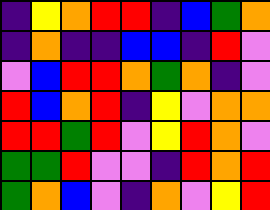[["indigo", "yellow", "orange", "red", "red", "indigo", "blue", "green", "orange"], ["indigo", "orange", "indigo", "indigo", "blue", "blue", "indigo", "red", "violet"], ["violet", "blue", "red", "red", "orange", "green", "orange", "indigo", "violet"], ["red", "blue", "orange", "red", "indigo", "yellow", "violet", "orange", "orange"], ["red", "red", "green", "red", "violet", "yellow", "red", "orange", "violet"], ["green", "green", "red", "violet", "violet", "indigo", "red", "orange", "red"], ["green", "orange", "blue", "violet", "indigo", "orange", "violet", "yellow", "red"]]